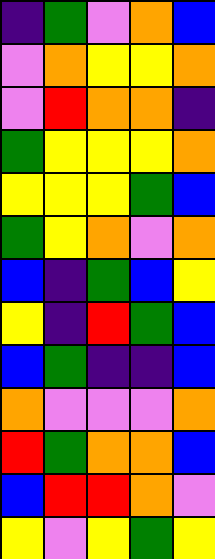[["indigo", "green", "violet", "orange", "blue"], ["violet", "orange", "yellow", "yellow", "orange"], ["violet", "red", "orange", "orange", "indigo"], ["green", "yellow", "yellow", "yellow", "orange"], ["yellow", "yellow", "yellow", "green", "blue"], ["green", "yellow", "orange", "violet", "orange"], ["blue", "indigo", "green", "blue", "yellow"], ["yellow", "indigo", "red", "green", "blue"], ["blue", "green", "indigo", "indigo", "blue"], ["orange", "violet", "violet", "violet", "orange"], ["red", "green", "orange", "orange", "blue"], ["blue", "red", "red", "orange", "violet"], ["yellow", "violet", "yellow", "green", "yellow"]]